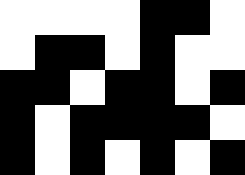[["white", "white", "white", "white", "black", "black", "white"], ["white", "black", "black", "white", "black", "white", "white"], ["black", "black", "white", "black", "black", "white", "black"], ["black", "white", "black", "black", "black", "black", "white"], ["black", "white", "black", "white", "black", "white", "black"]]